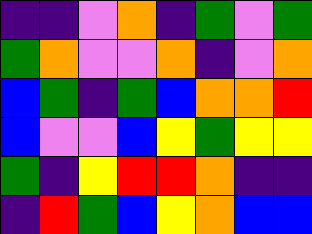[["indigo", "indigo", "violet", "orange", "indigo", "green", "violet", "green"], ["green", "orange", "violet", "violet", "orange", "indigo", "violet", "orange"], ["blue", "green", "indigo", "green", "blue", "orange", "orange", "red"], ["blue", "violet", "violet", "blue", "yellow", "green", "yellow", "yellow"], ["green", "indigo", "yellow", "red", "red", "orange", "indigo", "indigo"], ["indigo", "red", "green", "blue", "yellow", "orange", "blue", "blue"]]